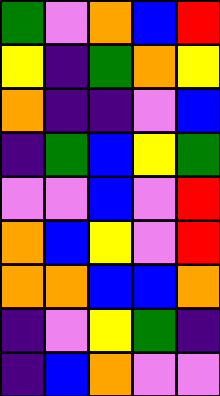[["green", "violet", "orange", "blue", "red"], ["yellow", "indigo", "green", "orange", "yellow"], ["orange", "indigo", "indigo", "violet", "blue"], ["indigo", "green", "blue", "yellow", "green"], ["violet", "violet", "blue", "violet", "red"], ["orange", "blue", "yellow", "violet", "red"], ["orange", "orange", "blue", "blue", "orange"], ["indigo", "violet", "yellow", "green", "indigo"], ["indigo", "blue", "orange", "violet", "violet"]]